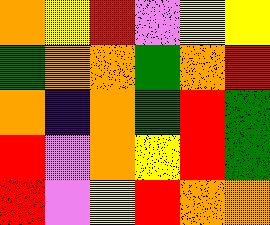[["orange", "yellow", "red", "violet", "yellow", "yellow"], ["green", "orange", "orange", "green", "orange", "red"], ["orange", "indigo", "orange", "green", "red", "green"], ["red", "violet", "orange", "yellow", "red", "green"], ["red", "violet", "yellow", "red", "orange", "orange"]]